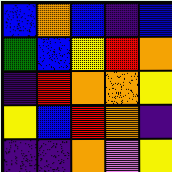[["blue", "orange", "blue", "indigo", "blue"], ["green", "blue", "yellow", "red", "orange"], ["indigo", "red", "orange", "orange", "yellow"], ["yellow", "blue", "red", "orange", "indigo"], ["indigo", "indigo", "orange", "violet", "yellow"]]